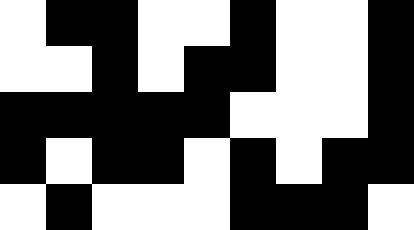[["white", "black", "black", "white", "white", "black", "white", "white", "black"], ["white", "white", "black", "white", "black", "black", "white", "white", "black"], ["black", "black", "black", "black", "black", "white", "white", "white", "black"], ["black", "white", "black", "black", "white", "black", "white", "black", "black"], ["white", "black", "white", "white", "white", "black", "black", "black", "white"]]